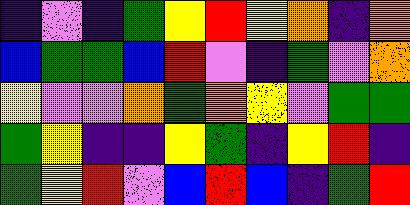[["indigo", "violet", "indigo", "green", "yellow", "red", "yellow", "orange", "indigo", "orange"], ["blue", "green", "green", "blue", "red", "violet", "indigo", "green", "violet", "orange"], ["yellow", "violet", "violet", "orange", "green", "orange", "yellow", "violet", "green", "green"], ["green", "yellow", "indigo", "indigo", "yellow", "green", "indigo", "yellow", "red", "indigo"], ["green", "yellow", "red", "violet", "blue", "red", "blue", "indigo", "green", "red"]]